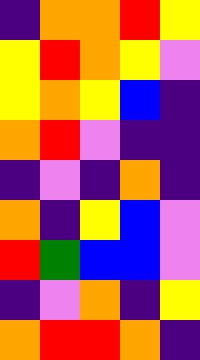[["indigo", "orange", "orange", "red", "yellow"], ["yellow", "red", "orange", "yellow", "violet"], ["yellow", "orange", "yellow", "blue", "indigo"], ["orange", "red", "violet", "indigo", "indigo"], ["indigo", "violet", "indigo", "orange", "indigo"], ["orange", "indigo", "yellow", "blue", "violet"], ["red", "green", "blue", "blue", "violet"], ["indigo", "violet", "orange", "indigo", "yellow"], ["orange", "red", "red", "orange", "indigo"]]